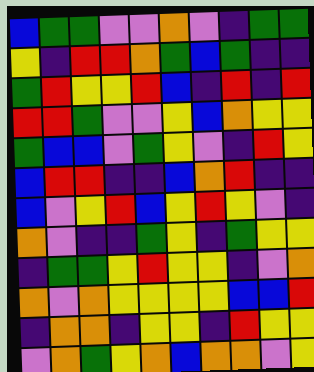[["blue", "green", "green", "violet", "violet", "orange", "violet", "indigo", "green", "green"], ["yellow", "indigo", "red", "red", "orange", "green", "blue", "green", "indigo", "indigo"], ["green", "red", "yellow", "yellow", "red", "blue", "indigo", "red", "indigo", "red"], ["red", "red", "green", "violet", "violet", "yellow", "blue", "orange", "yellow", "yellow"], ["green", "blue", "blue", "violet", "green", "yellow", "violet", "indigo", "red", "yellow"], ["blue", "red", "red", "indigo", "indigo", "blue", "orange", "red", "indigo", "indigo"], ["blue", "violet", "yellow", "red", "blue", "yellow", "red", "yellow", "violet", "indigo"], ["orange", "violet", "indigo", "indigo", "green", "yellow", "indigo", "green", "yellow", "yellow"], ["indigo", "green", "green", "yellow", "red", "yellow", "yellow", "indigo", "violet", "orange"], ["orange", "violet", "orange", "yellow", "yellow", "yellow", "yellow", "blue", "blue", "red"], ["indigo", "orange", "orange", "indigo", "yellow", "yellow", "indigo", "red", "yellow", "yellow"], ["violet", "orange", "green", "yellow", "orange", "blue", "orange", "orange", "violet", "yellow"]]